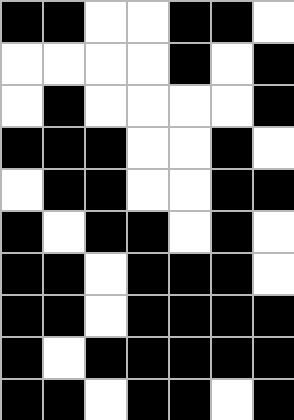[["black", "black", "white", "white", "black", "black", "white"], ["white", "white", "white", "white", "black", "white", "black"], ["white", "black", "white", "white", "white", "white", "black"], ["black", "black", "black", "white", "white", "black", "white"], ["white", "black", "black", "white", "white", "black", "black"], ["black", "white", "black", "black", "white", "black", "white"], ["black", "black", "white", "black", "black", "black", "white"], ["black", "black", "white", "black", "black", "black", "black"], ["black", "white", "black", "black", "black", "black", "black"], ["black", "black", "white", "black", "black", "white", "black"]]